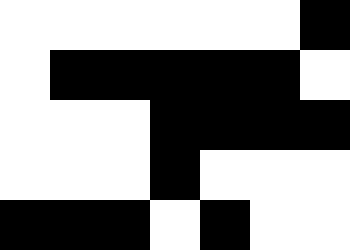[["white", "white", "white", "white", "white", "white", "black"], ["white", "black", "black", "black", "black", "black", "white"], ["white", "white", "white", "black", "black", "black", "black"], ["white", "white", "white", "black", "white", "white", "white"], ["black", "black", "black", "white", "black", "white", "white"]]